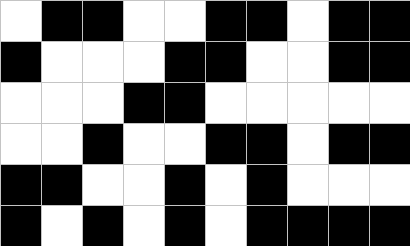[["white", "black", "black", "white", "white", "black", "black", "white", "black", "black"], ["black", "white", "white", "white", "black", "black", "white", "white", "black", "black"], ["white", "white", "white", "black", "black", "white", "white", "white", "white", "white"], ["white", "white", "black", "white", "white", "black", "black", "white", "black", "black"], ["black", "black", "white", "white", "black", "white", "black", "white", "white", "white"], ["black", "white", "black", "white", "black", "white", "black", "black", "black", "black"]]